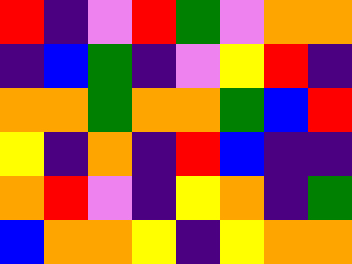[["red", "indigo", "violet", "red", "green", "violet", "orange", "orange"], ["indigo", "blue", "green", "indigo", "violet", "yellow", "red", "indigo"], ["orange", "orange", "green", "orange", "orange", "green", "blue", "red"], ["yellow", "indigo", "orange", "indigo", "red", "blue", "indigo", "indigo"], ["orange", "red", "violet", "indigo", "yellow", "orange", "indigo", "green"], ["blue", "orange", "orange", "yellow", "indigo", "yellow", "orange", "orange"]]